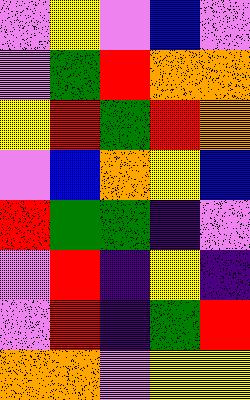[["violet", "yellow", "violet", "blue", "violet"], ["violet", "green", "red", "orange", "orange"], ["yellow", "red", "green", "red", "orange"], ["violet", "blue", "orange", "yellow", "blue"], ["red", "green", "green", "indigo", "violet"], ["violet", "red", "indigo", "yellow", "indigo"], ["violet", "red", "indigo", "green", "red"], ["orange", "orange", "violet", "yellow", "yellow"]]